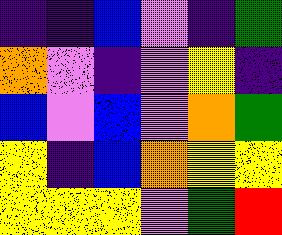[["indigo", "indigo", "blue", "violet", "indigo", "green"], ["orange", "violet", "indigo", "violet", "yellow", "indigo"], ["blue", "violet", "blue", "violet", "orange", "green"], ["yellow", "indigo", "blue", "orange", "yellow", "yellow"], ["yellow", "yellow", "yellow", "violet", "green", "red"]]